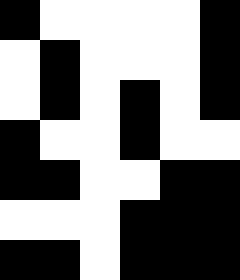[["black", "white", "white", "white", "white", "black"], ["white", "black", "white", "white", "white", "black"], ["white", "black", "white", "black", "white", "black"], ["black", "white", "white", "black", "white", "white"], ["black", "black", "white", "white", "black", "black"], ["white", "white", "white", "black", "black", "black"], ["black", "black", "white", "black", "black", "black"]]